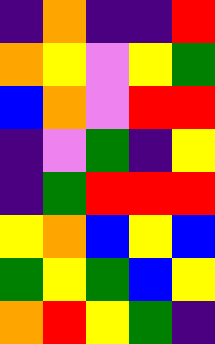[["indigo", "orange", "indigo", "indigo", "red"], ["orange", "yellow", "violet", "yellow", "green"], ["blue", "orange", "violet", "red", "red"], ["indigo", "violet", "green", "indigo", "yellow"], ["indigo", "green", "red", "red", "red"], ["yellow", "orange", "blue", "yellow", "blue"], ["green", "yellow", "green", "blue", "yellow"], ["orange", "red", "yellow", "green", "indigo"]]